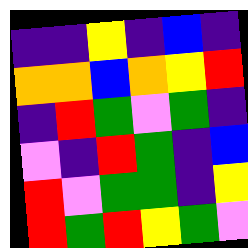[["indigo", "indigo", "yellow", "indigo", "blue", "indigo"], ["orange", "orange", "blue", "orange", "yellow", "red"], ["indigo", "red", "green", "violet", "green", "indigo"], ["violet", "indigo", "red", "green", "indigo", "blue"], ["red", "violet", "green", "green", "indigo", "yellow"], ["red", "green", "red", "yellow", "green", "violet"]]